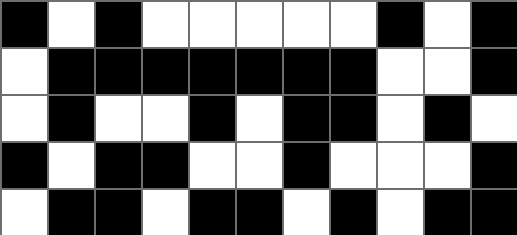[["black", "white", "black", "white", "white", "white", "white", "white", "black", "white", "black"], ["white", "black", "black", "black", "black", "black", "black", "black", "white", "white", "black"], ["white", "black", "white", "white", "black", "white", "black", "black", "white", "black", "white"], ["black", "white", "black", "black", "white", "white", "black", "white", "white", "white", "black"], ["white", "black", "black", "white", "black", "black", "white", "black", "white", "black", "black"]]